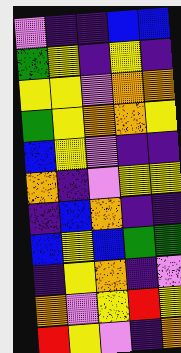[["violet", "indigo", "indigo", "blue", "blue"], ["green", "yellow", "indigo", "yellow", "indigo"], ["yellow", "yellow", "violet", "orange", "orange"], ["green", "yellow", "orange", "orange", "yellow"], ["blue", "yellow", "violet", "indigo", "indigo"], ["orange", "indigo", "violet", "yellow", "yellow"], ["indigo", "blue", "orange", "indigo", "indigo"], ["blue", "yellow", "blue", "green", "green"], ["indigo", "yellow", "orange", "indigo", "violet"], ["orange", "violet", "yellow", "red", "yellow"], ["red", "yellow", "violet", "indigo", "orange"]]